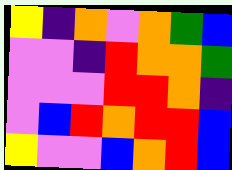[["yellow", "indigo", "orange", "violet", "orange", "green", "blue"], ["violet", "violet", "indigo", "red", "orange", "orange", "green"], ["violet", "violet", "violet", "red", "red", "orange", "indigo"], ["violet", "blue", "red", "orange", "red", "red", "blue"], ["yellow", "violet", "violet", "blue", "orange", "red", "blue"]]